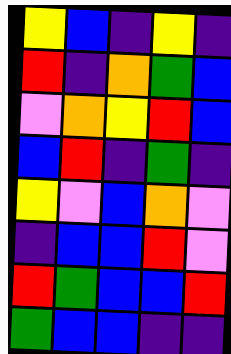[["yellow", "blue", "indigo", "yellow", "indigo"], ["red", "indigo", "orange", "green", "blue"], ["violet", "orange", "yellow", "red", "blue"], ["blue", "red", "indigo", "green", "indigo"], ["yellow", "violet", "blue", "orange", "violet"], ["indigo", "blue", "blue", "red", "violet"], ["red", "green", "blue", "blue", "red"], ["green", "blue", "blue", "indigo", "indigo"]]